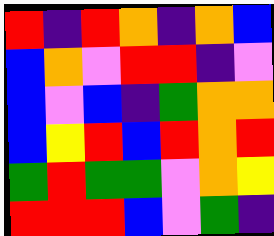[["red", "indigo", "red", "orange", "indigo", "orange", "blue"], ["blue", "orange", "violet", "red", "red", "indigo", "violet"], ["blue", "violet", "blue", "indigo", "green", "orange", "orange"], ["blue", "yellow", "red", "blue", "red", "orange", "red"], ["green", "red", "green", "green", "violet", "orange", "yellow"], ["red", "red", "red", "blue", "violet", "green", "indigo"]]